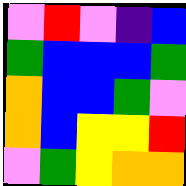[["violet", "red", "violet", "indigo", "blue"], ["green", "blue", "blue", "blue", "green"], ["orange", "blue", "blue", "green", "violet"], ["orange", "blue", "yellow", "yellow", "red"], ["violet", "green", "yellow", "orange", "orange"]]